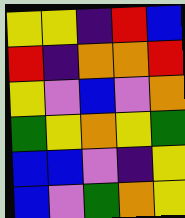[["yellow", "yellow", "indigo", "red", "blue"], ["red", "indigo", "orange", "orange", "red"], ["yellow", "violet", "blue", "violet", "orange"], ["green", "yellow", "orange", "yellow", "green"], ["blue", "blue", "violet", "indigo", "yellow"], ["blue", "violet", "green", "orange", "yellow"]]